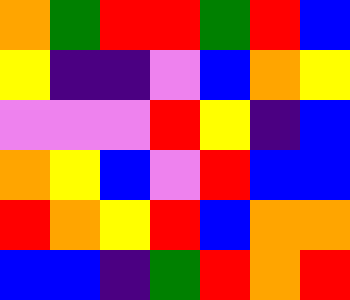[["orange", "green", "red", "red", "green", "red", "blue"], ["yellow", "indigo", "indigo", "violet", "blue", "orange", "yellow"], ["violet", "violet", "violet", "red", "yellow", "indigo", "blue"], ["orange", "yellow", "blue", "violet", "red", "blue", "blue"], ["red", "orange", "yellow", "red", "blue", "orange", "orange"], ["blue", "blue", "indigo", "green", "red", "orange", "red"]]